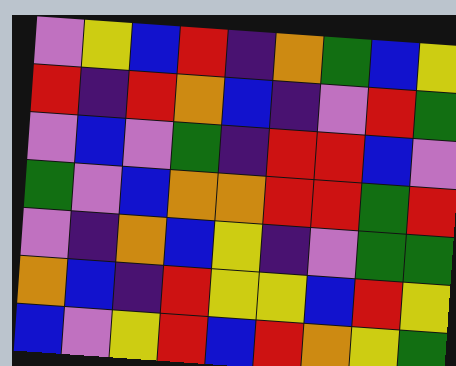[["violet", "yellow", "blue", "red", "indigo", "orange", "green", "blue", "yellow"], ["red", "indigo", "red", "orange", "blue", "indigo", "violet", "red", "green"], ["violet", "blue", "violet", "green", "indigo", "red", "red", "blue", "violet"], ["green", "violet", "blue", "orange", "orange", "red", "red", "green", "red"], ["violet", "indigo", "orange", "blue", "yellow", "indigo", "violet", "green", "green"], ["orange", "blue", "indigo", "red", "yellow", "yellow", "blue", "red", "yellow"], ["blue", "violet", "yellow", "red", "blue", "red", "orange", "yellow", "green"]]